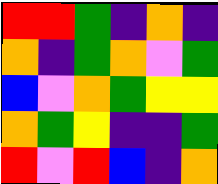[["red", "red", "green", "indigo", "orange", "indigo"], ["orange", "indigo", "green", "orange", "violet", "green"], ["blue", "violet", "orange", "green", "yellow", "yellow"], ["orange", "green", "yellow", "indigo", "indigo", "green"], ["red", "violet", "red", "blue", "indigo", "orange"]]